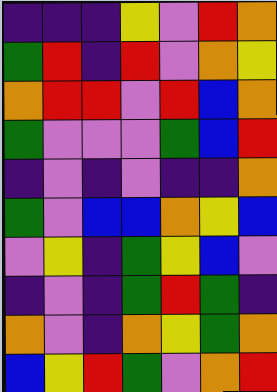[["indigo", "indigo", "indigo", "yellow", "violet", "red", "orange"], ["green", "red", "indigo", "red", "violet", "orange", "yellow"], ["orange", "red", "red", "violet", "red", "blue", "orange"], ["green", "violet", "violet", "violet", "green", "blue", "red"], ["indigo", "violet", "indigo", "violet", "indigo", "indigo", "orange"], ["green", "violet", "blue", "blue", "orange", "yellow", "blue"], ["violet", "yellow", "indigo", "green", "yellow", "blue", "violet"], ["indigo", "violet", "indigo", "green", "red", "green", "indigo"], ["orange", "violet", "indigo", "orange", "yellow", "green", "orange"], ["blue", "yellow", "red", "green", "violet", "orange", "red"]]